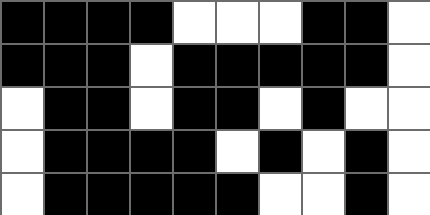[["black", "black", "black", "black", "white", "white", "white", "black", "black", "white"], ["black", "black", "black", "white", "black", "black", "black", "black", "black", "white"], ["white", "black", "black", "white", "black", "black", "white", "black", "white", "white"], ["white", "black", "black", "black", "black", "white", "black", "white", "black", "white"], ["white", "black", "black", "black", "black", "black", "white", "white", "black", "white"]]